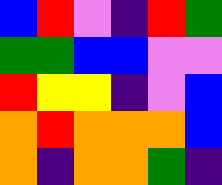[["blue", "red", "violet", "indigo", "red", "green"], ["green", "green", "blue", "blue", "violet", "violet"], ["red", "yellow", "yellow", "indigo", "violet", "blue"], ["orange", "red", "orange", "orange", "orange", "blue"], ["orange", "indigo", "orange", "orange", "green", "indigo"]]